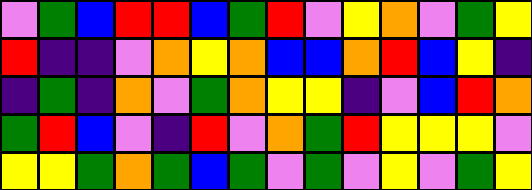[["violet", "green", "blue", "red", "red", "blue", "green", "red", "violet", "yellow", "orange", "violet", "green", "yellow"], ["red", "indigo", "indigo", "violet", "orange", "yellow", "orange", "blue", "blue", "orange", "red", "blue", "yellow", "indigo"], ["indigo", "green", "indigo", "orange", "violet", "green", "orange", "yellow", "yellow", "indigo", "violet", "blue", "red", "orange"], ["green", "red", "blue", "violet", "indigo", "red", "violet", "orange", "green", "red", "yellow", "yellow", "yellow", "violet"], ["yellow", "yellow", "green", "orange", "green", "blue", "green", "violet", "green", "violet", "yellow", "violet", "green", "yellow"]]